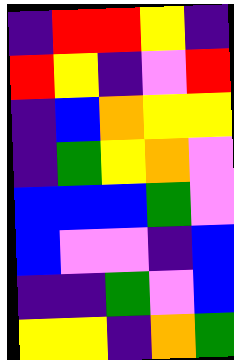[["indigo", "red", "red", "yellow", "indigo"], ["red", "yellow", "indigo", "violet", "red"], ["indigo", "blue", "orange", "yellow", "yellow"], ["indigo", "green", "yellow", "orange", "violet"], ["blue", "blue", "blue", "green", "violet"], ["blue", "violet", "violet", "indigo", "blue"], ["indigo", "indigo", "green", "violet", "blue"], ["yellow", "yellow", "indigo", "orange", "green"]]